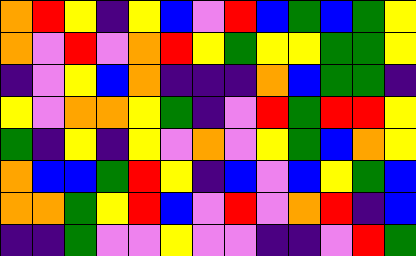[["orange", "red", "yellow", "indigo", "yellow", "blue", "violet", "red", "blue", "green", "blue", "green", "yellow"], ["orange", "violet", "red", "violet", "orange", "red", "yellow", "green", "yellow", "yellow", "green", "green", "yellow"], ["indigo", "violet", "yellow", "blue", "orange", "indigo", "indigo", "indigo", "orange", "blue", "green", "green", "indigo"], ["yellow", "violet", "orange", "orange", "yellow", "green", "indigo", "violet", "red", "green", "red", "red", "yellow"], ["green", "indigo", "yellow", "indigo", "yellow", "violet", "orange", "violet", "yellow", "green", "blue", "orange", "yellow"], ["orange", "blue", "blue", "green", "red", "yellow", "indigo", "blue", "violet", "blue", "yellow", "green", "blue"], ["orange", "orange", "green", "yellow", "red", "blue", "violet", "red", "violet", "orange", "red", "indigo", "blue"], ["indigo", "indigo", "green", "violet", "violet", "yellow", "violet", "violet", "indigo", "indigo", "violet", "red", "green"]]